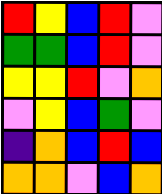[["red", "yellow", "blue", "red", "violet"], ["green", "green", "blue", "red", "violet"], ["yellow", "yellow", "red", "violet", "orange"], ["violet", "yellow", "blue", "green", "violet"], ["indigo", "orange", "blue", "red", "blue"], ["orange", "orange", "violet", "blue", "orange"]]